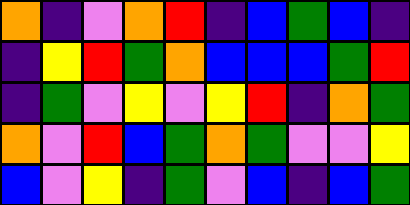[["orange", "indigo", "violet", "orange", "red", "indigo", "blue", "green", "blue", "indigo"], ["indigo", "yellow", "red", "green", "orange", "blue", "blue", "blue", "green", "red"], ["indigo", "green", "violet", "yellow", "violet", "yellow", "red", "indigo", "orange", "green"], ["orange", "violet", "red", "blue", "green", "orange", "green", "violet", "violet", "yellow"], ["blue", "violet", "yellow", "indigo", "green", "violet", "blue", "indigo", "blue", "green"]]